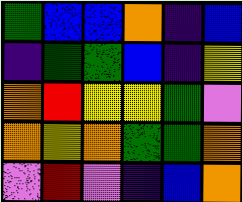[["green", "blue", "blue", "orange", "indigo", "blue"], ["indigo", "green", "green", "blue", "indigo", "yellow"], ["orange", "red", "yellow", "yellow", "green", "violet"], ["orange", "yellow", "orange", "green", "green", "orange"], ["violet", "red", "violet", "indigo", "blue", "orange"]]